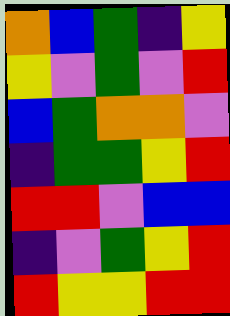[["orange", "blue", "green", "indigo", "yellow"], ["yellow", "violet", "green", "violet", "red"], ["blue", "green", "orange", "orange", "violet"], ["indigo", "green", "green", "yellow", "red"], ["red", "red", "violet", "blue", "blue"], ["indigo", "violet", "green", "yellow", "red"], ["red", "yellow", "yellow", "red", "red"]]